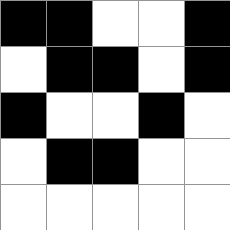[["black", "black", "white", "white", "black"], ["white", "black", "black", "white", "black"], ["black", "white", "white", "black", "white"], ["white", "black", "black", "white", "white"], ["white", "white", "white", "white", "white"]]